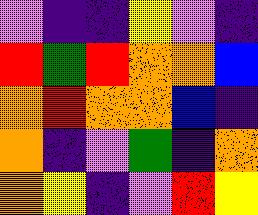[["violet", "indigo", "indigo", "yellow", "violet", "indigo"], ["red", "green", "red", "orange", "orange", "blue"], ["orange", "red", "orange", "orange", "blue", "indigo"], ["orange", "indigo", "violet", "green", "indigo", "orange"], ["orange", "yellow", "indigo", "violet", "red", "yellow"]]